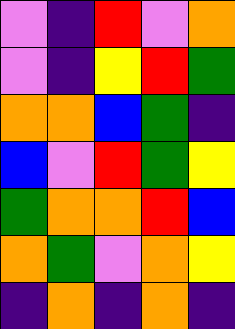[["violet", "indigo", "red", "violet", "orange"], ["violet", "indigo", "yellow", "red", "green"], ["orange", "orange", "blue", "green", "indigo"], ["blue", "violet", "red", "green", "yellow"], ["green", "orange", "orange", "red", "blue"], ["orange", "green", "violet", "orange", "yellow"], ["indigo", "orange", "indigo", "orange", "indigo"]]